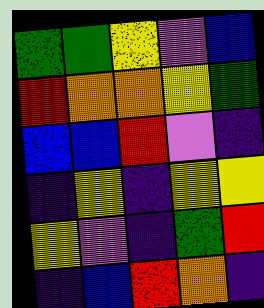[["green", "green", "yellow", "violet", "blue"], ["red", "orange", "orange", "yellow", "green"], ["blue", "blue", "red", "violet", "indigo"], ["indigo", "yellow", "indigo", "yellow", "yellow"], ["yellow", "violet", "indigo", "green", "red"], ["indigo", "blue", "red", "orange", "indigo"]]